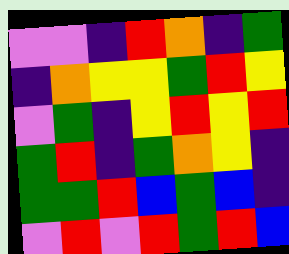[["violet", "violet", "indigo", "red", "orange", "indigo", "green"], ["indigo", "orange", "yellow", "yellow", "green", "red", "yellow"], ["violet", "green", "indigo", "yellow", "red", "yellow", "red"], ["green", "red", "indigo", "green", "orange", "yellow", "indigo"], ["green", "green", "red", "blue", "green", "blue", "indigo"], ["violet", "red", "violet", "red", "green", "red", "blue"]]